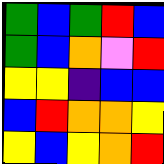[["green", "blue", "green", "red", "blue"], ["green", "blue", "orange", "violet", "red"], ["yellow", "yellow", "indigo", "blue", "blue"], ["blue", "red", "orange", "orange", "yellow"], ["yellow", "blue", "yellow", "orange", "red"]]